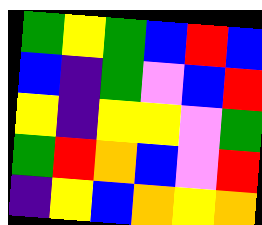[["green", "yellow", "green", "blue", "red", "blue"], ["blue", "indigo", "green", "violet", "blue", "red"], ["yellow", "indigo", "yellow", "yellow", "violet", "green"], ["green", "red", "orange", "blue", "violet", "red"], ["indigo", "yellow", "blue", "orange", "yellow", "orange"]]